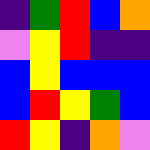[["indigo", "green", "red", "blue", "orange"], ["violet", "yellow", "red", "indigo", "indigo"], ["blue", "yellow", "blue", "blue", "blue"], ["blue", "red", "yellow", "green", "blue"], ["red", "yellow", "indigo", "orange", "violet"]]